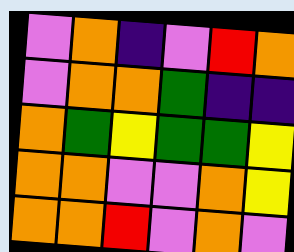[["violet", "orange", "indigo", "violet", "red", "orange"], ["violet", "orange", "orange", "green", "indigo", "indigo"], ["orange", "green", "yellow", "green", "green", "yellow"], ["orange", "orange", "violet", "violet", "orange", "yellow"], ["orange", "orange", "red", "violet", "orange", "violet"]]